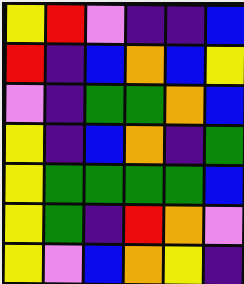[["yellow", "red", "violet", "indigo", "indigo", "blue"], ["red", "indigo", "blue", "orange", "blue", "yellow"], ["violet", "indigo", "green", "green", "orange", "blue"], ["yellow", "indigo", "blue", "orange", "indigo", "green"], ["yellow", "green", "green", "green", "green", "blue"], ["yellow", "green", "indigo", "red", "orange", "violet"], ["yellow", "violet", "blue", "orange", "yellow", "indigo"]]